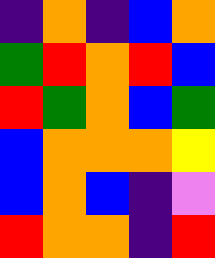[["indigo", "orange", "indigo", "blue", "orange"], ["green", "red", "orange", "red", "blue"], ["red", "green", "orange", "blue", "green"], ["blue", "orange", "orange", "orange", "yellow"], ["blue", "orange", "blue", "indigo", "violet"], ["red", "orange", "orange", "indigo", "red"]]